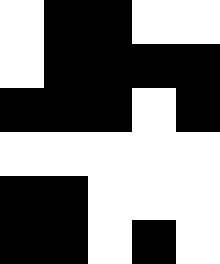[["white", "black", "black", "white", "white"], ["white", "black", "black", "black", "black"], ["black", "black", "black", "white", "black"], ["white", "white", "white", "white", "white"], ["black", "black", "white", "white", "white"], ["black", "black", "white", "black", "white"]]